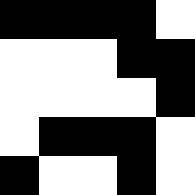[["black", "black", "black", "black", "white"], ["white", "white", "white", "black", "black"], ["white", "white", "white", "white", "black"], ["white", "black", "black", "black", "white"], ["black", "white", "white", "black", "white"]]